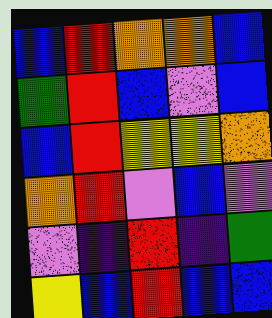[["blue", "red", "orange", "orange", "blue"], ["green", "red", "blue", "violet", "blue"], ["blue", "red", "yellow", "yellow", "orange"], ["orange", "red", "violet", "blue", "violet"], ["violet", "indigo", "red", "indigo", "green"], ["yellow", "blue", "red", "blue", "blue"]]